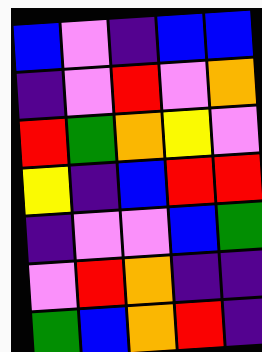[["blue", "violet", "indigo", "blue", "blue"], ["indigo", "violet", "red", "violet", "orange"], ["red", "green", "orange", "yellow", "violet"], ["yellow", "indigo", "blue", "red", "red"], ["indigo", "violet", "violet", "blue", "green"], ["violet", "red", "orange", "indigo", "indigo"], ["green", "blue", "orange", "red", "indigo"]]